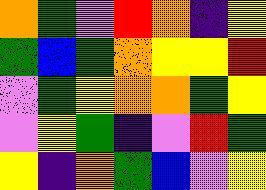[["orange", "green", "violet", "red", "orange", "indigo", "yellow"], ["green", "blue", "green", "orange", "yellow", "yellow", "red"], ["violet", "green", "yellow", "orange", "orange", "green", "yellow"], ["violet", "yellow", "green", "indigo", "violet", "red", "green"], ["yellow", "indigo", "orange", "green", "blue", "violet", "yellow"]]